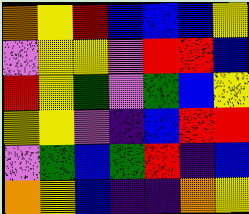[["orange", "yellow", "red", "blue", "blue", "blue", "yellow"], ["violet", "yellow", "yellow", "violet", "red", "red", "blue"], ["red", "yellow", "green", "violet", "green", "blue", "yellow"], ["yellow", "yellow", "violet", "indigo", "blue", "red", "red"], ["violet", "green", "blue", "green", "red", "indigo", "blue"], ["orange", "yellow", "blue", "indigo", "indigo", "orange", "yellow"]]